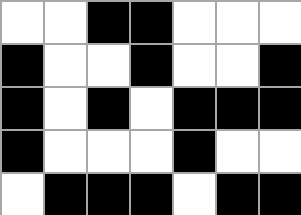[["white", "white", "black", "black", "white", "white", "white"], ["black", "white", "white", "black", "white", "white", "black"], ["black", "white", "black", "white", "black", "black", "black"], ["black", "white", "white", "white", "black", "white", "white"], ["white", "black", "black", "black", "white", "black", "black"]]